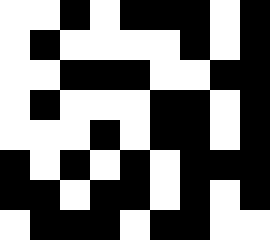[["white", "white", "black", "white", "black", "black", "black", "white", "black"], ["white", "black", "white", "white", "white", "white", "black", "white", "black"], ["white", "white", "black", "black", "black", "white", "white", "black", "black"], ["white", "black", "white", "white", "white", "black", "black", "white", "black"], ["white", "white", "white", "black", "white", "black", "black", "white", "black"], ["black", "white", "black", "white", "black", "white", "black", "black", "black"], ["black", "black", "white", "black", "black", "white", "black", "white", "black"], ["white", "black", "black", "black", "white", "black", "black", "white", "white"]]